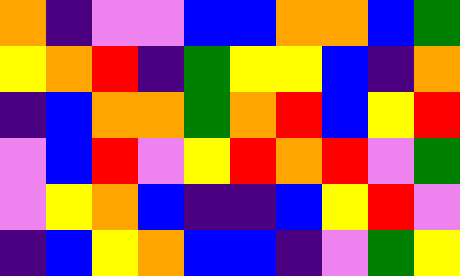[["orange", "indigo", "violet", "violet", "blue", "blue", "orange", "orange", "blue", "green"], ["yellow", "orange", "red", "indigo", "green", "yellow", "yellow", "blue", "indigo", "orange"], ["indigo", "blue", "orange", "orange", "green", "orange", "red", "blue", "yellow", "red"], ["violet", "blue", "red", "violet", "yellow", "red", "orange", "red", "violet", "green"], ["violet", "yellow", "orange", "blue", "indigo", "indigo", "blue", "yellow", "red", "violet"], ["indigo", "blue", "yellow", "orange", "blue", "blue", "indigo", "violet", "green", "yellow"]]